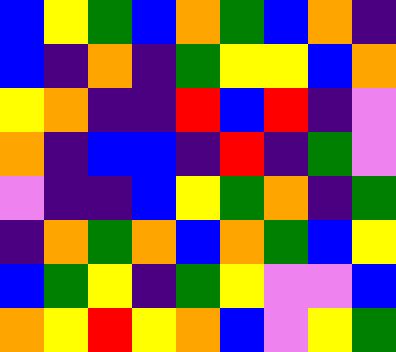[["blue", "yellow", "green", "blue", "orange", "green", "blue", "orange", "indigo"], ["blue", "indigo", "orange", "indigo", "green", "yellow", "yellow", "blue", "orange"], ["yellow", "orange", "indigo", "indigo", "red", "blue", "red", "indigo", "violet"], ["orange", "indigo", "blue", "blue", "indigo", "red", "indigo", "green", "violet"], ["violet", "indigo", "indigo", "blue", "yellow", "green", "orange", "indigo", "green"], ["indigo", "orange", "green", "orange", "blue", "orange", "green", "blue", "yellow"], ["blue", "green", "yellow", "indigo", "green", "yellow", "violet", "violet", "blue"], ["orange", "yellow", "red", "yellow", "orange", "blue", "violet", "yellow", "green"]]